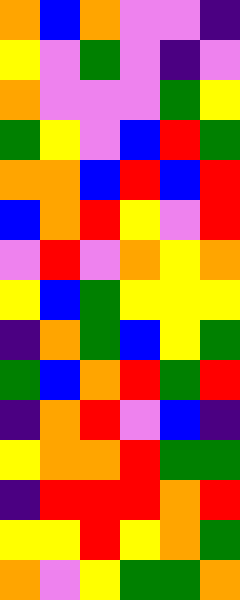[["orange", "blue", "orange", "violet", "violet", "indigo"], ["yellow", "violet", "green", "violet", "indigo", "violet"], ["orange", "violet", "violet", "violet", "green", "yellow"], ["green", "yellow", "violet", "blue", "red", "green"], ["orange", "orange", "blue", "red", "blue", "red"], ["blue", "orange", "red", "yellow", "violet", "red"], ["violet", "red", "violet", "orange", "yellow", "orange"], ["yellow", "blue", "green", "yellow", "yellow", "yellow"], ["indigo", "orange", "green", "blue", "yellow", "green"], ["green", "blue", "orange", "red", "green", "red"], ["indigo", "orange", "red", "violet", "blue", "indigo"], ["yellow", "orange", "orange", "red", "green", "green"], ["indigo", "red", "red", "red", "orange", "red"], ["yellow", "yellow", "red", "yellow", "orange", "green"], ["orange", "violet", "yellow", "green", "green", "orange"]]